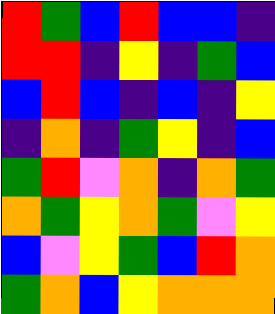[["red", "green", "blue", "red", "blue", "blue", "indigo"], ["red", "red", "indigo", "yellow", "indigo", "green", "blue"], ["blue", "red", "blue", "indigo", "blue", "indigo", "yellow"], ["indigo", "orange", "indigo", "green", "yellow", "indigo", "blue"], ["green", "red", "violet", "orange", "indigo", "orange", "green"], ["orange", "green", "yellow", "orange", "green", "violet", "yellow"], ["blue", "violet", "yellow", "green", "blue", "red", "orange"], ["green", "orange", "blue", "yellow", "orange", "orange", "orange"]]